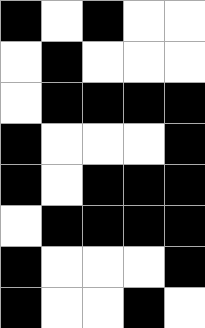[["black", "white", "black", "white", "white"], ["white", "black", "white", "white", "white"], ["white", "black", "black", "black", "black"], ["black", "white", "white", "white", "black"], ["black", "white", "black", "black", "black"], ["white", "black", "black", "black", "black"], ["black", "white", "white", "white", "black"], ["black", "white", "white", "black", "white"]]